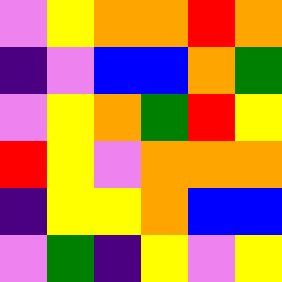[["violet", "yellow", "orange", "orange", "red", "orange"], ["indigo", "violet", "blue", "blue", "orange", "green"], ["violet", "yellow", "orange", "green", "red", "yellow"], ["red", "yellow", "violet", "orange", "orange", "orange"], ["indigo", "yellow", "yellow", "orange", "blue", "blue"], ["violet", "green", "indigo", "yellow", "violet", "yellow"]]